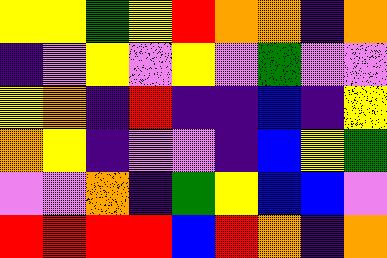[["yellow", "yellow", "green", "yellow", "red", "orange", "orange", "indigo", "orange"], ["indigo", "violet", "yellow", "violet", "yellow", "violet", "green", "violet", "violet"], ["yellow", "orange", "indigo", "red", "indigo", "indigo", "blue", "indigo", "yellow"], ["orange", "yellow", "indigo", "violet", "violet", "indigo", "blue", "yellow", "green"], ["violet", "violet", "orange", "indigo", "green", "yellow", "blue", "blue", "violet"], ["red", "red", "red", "red", "blue", "red", "orange", "indigo", "orange"]]